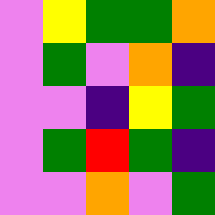[["violet", "yellow", "green", "green", "orange"], ["violet", "green", "violet", "orange", "indigo"], ["violet", "violet", "indigo", "yellow", "green"], ["violet", "green", "red", "green", "indigo"], ["violet", "violet", "orange", "violet", "green"]]